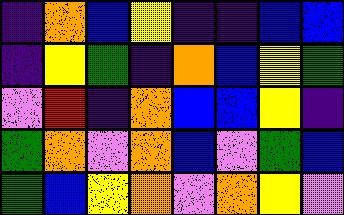[["indigo", "orange", "blue", "yellow", "indigo", "indigo", "blue", "blue"], ["indigo", "yellow", "green", "indigo", "orange", "blue", "yellow", "green"], ["violet", "red", "indigo", "orange", "blue", "blue", "yellow", "indigo"], ["green", "orange", "violet", "orange", "blue", "violet", "green", "blue"], ["green", "blue", "yellow", "orange", "violet", "orange", "yellow", "violet"]]